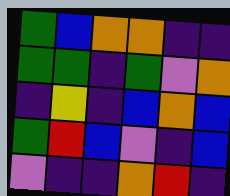[["green", "blue", "orange", "orange", "indigo", "indigo"], ["green", "green", "indigo", "green", "violet", "orange"], ["indigo", "yellow", "indigo", "blue", "orange", "blue"], ["green", "red", "blue", "violet", "indigo", "blue"], ["violet", "indigo", "indigo", "orange", "red", "indigo"]]